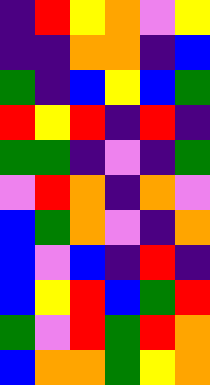[["indigo", "red", "yellow", "orange", "violet", "yellow"], ["indigo", "indigo", "orange", "orange", "indigo", "blue"], ["green", "indigo", "blue", "yellow", "blue", "green"], ["red", "yellow", "red", "indigo", "red", "indigo"], ["green", "green", "indigo", "violet", "indigo", "green"], ["violet", "red", "orange", "indigo", "orange", "violet"], ["blue", "green", "orange", "violet", "indigo", "orange"], ["blue", "violet", "blue", "indigo", "red", "indigo"], ["blue", "yellow", "red", "blue", "green", "red"], ["green", "violet", "red", "green", "red", "orange"], ["blue", "orange", "orange", "green", "yellow", "orange"]]